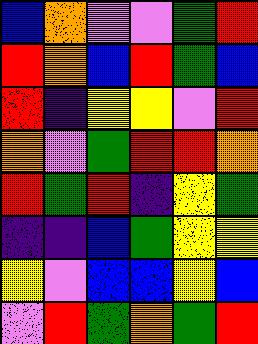[["blue", "orange", "violet", "violet", "green", "red"], ["red", "orange", "blue", "red", "green", "blue"], ["red", "indigo", "yellow", "yellow", "violet", "red"], ["orange", "violet", "green", "red", "red", "orange"], ["red", "green", "red", "indigo", "yellow", "green"], ["indigo", "indigo", "blue", "green", "yellow", "yellow"], ["yellow", "violet", "blue", "blue", "yellow", "blue"], ["violet", "red", "green", "orange", "green", "red"]]